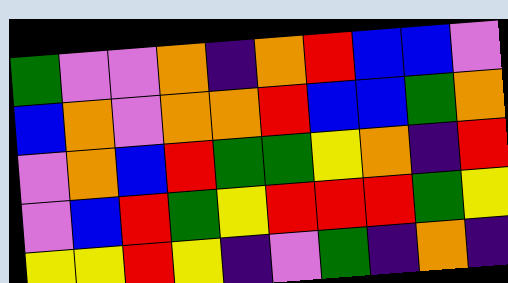[["green", "violet", "violet", "orange", "indigo", "orange", "red", "blue", "blue", "violet"], ["blue", "orange", "violet", "orange", "orange", "red", "blue", "blue", "green", "orange"], ["violet", "orange", "blue", "red", "green", "green", "yellow", "orange", "indigo", "red"], ["violet", "blue", "red", "green", "yellow", "red", "red", "red", "green", "yellow"], ["yellow", "yellow", "red", "yellow", "indigo", "violet", "green", "indigo", "orange", "indigo"]]